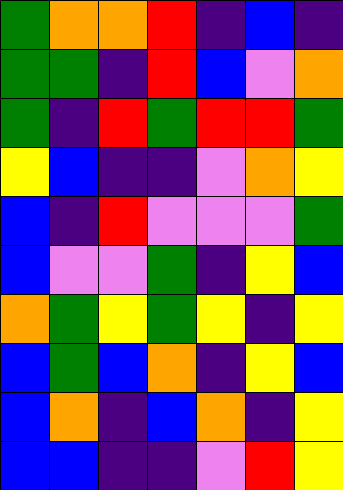[["green", "orange", "orange", "red", "indigo", "blue", "indigo"], ["green", "green", "indigo", "red", "blue", "violet", "orange"], ["green", "indigo", "red", "green", "red", "red", "green"], ["yellow", "blue", "indigo", "indigo", "violet", "orange", "yellow"], ["blue", "indigo", "red", "violet", "violet", "violet", "green"], ["blue", "violet", "violet", "green", "indigo", "yellow", "blue"], ["orange", "green", "yellow", "green", "yellow", "indigo", "yellow"], ["blue", "green", "blue", "orange", "indigo", "yellow", "blue"], ["blue", "orange", "indigo", "blue", "orange", "indigo", "yellow"], ["blue", "blue", "indigo", "indigo", "violet", "red", "yellow"]]